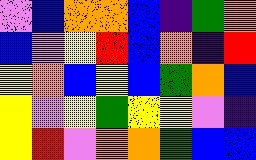[["violet", "blue", "orange", "orange", "blue", "indigo", "green", "orange"], ["blue", "violet", "yellow", "red", "blue", "orange", "indigo", "red"], ["yellow", "orange", "blue", "yellow", "blue", "green", "orange", "blue"], ["yellow", "violet", "yellow", "green", "yellow", "yellow", "violet", "indigo"], ["yellow", "red", "violet", "orange", "orange", "green", "blue", "blue"]]